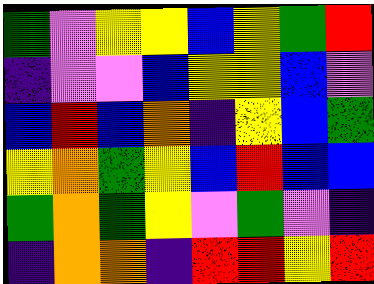[["green", "violet", "yellow", "yellow", "blue", "yellow", "green", "red"], ["indigo", "violet", "violet", "blue", "yellow", "yellow", "blue", "violet"], ["blue", "red", "blue", "orange", "indigo", "yellow", "blue", "green"], ["yellow", "orange", "green", "yellow", "blue", "red", "blue", "blue"], ["green", "orange", "green", "yellow", "violet", "green", "violet", "indigo"], ["indigo", "orange", "orange", "indigo", "red", "red", "yellow", "red"]]